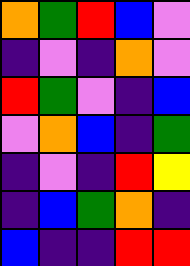[["orange", "green", "red", "blue", "violet"], ["indigo", "violet", "indigo", "orange", "violet"], ["red", "green", "violet", "indigo", "blue"], ["violet", "orange", "blue", "indigo", "green"], ["indigo", "violet", "indigo", "red", "yellow"], ["indigo", "blue", "green", "orange", "indigo"], ["blue", "indigo", "indigo", "red", "red"]]